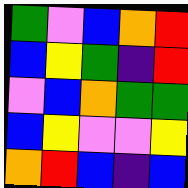[["green", "violet", "blue", "orange", "red"], ["blue", "yellow", "green", "indigo", "red"], ["violet", "blue", "orange", "green", "green"], ["blue", "yellow", "violet", "violet", "yellow"], ["orange", "red", "blue", "indigo", "blue"]]